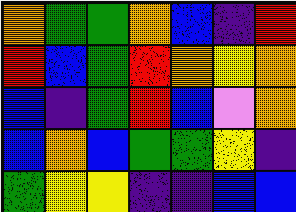[["orange", "green", "green", "orange", "blue", "indigo", "red"], ["red", "blue", "green", "red", "orange", "yellow", "orange"], ["blue", "indigo", "green", "red", "blue", "violet", "orange"], ["blue", "orange", "blue", "green", "green", "yellow", "indigo"], ["green", "yellow", "yellow", "indigo", "indigo", "blue", "blue"]]